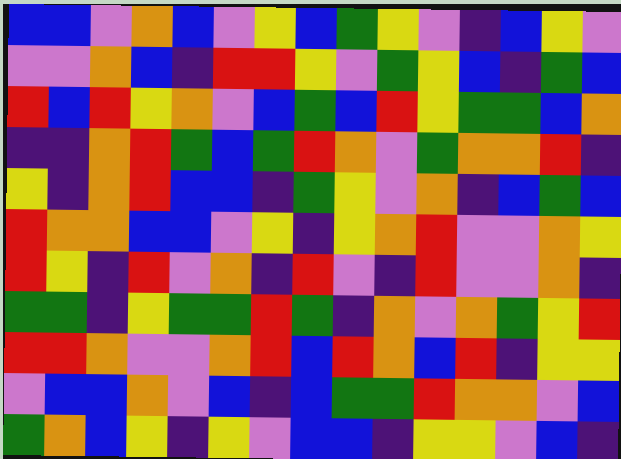[["blue", "blue", "violet", "orange", "blue", "violet", "yellow", "blue", "green", "yellow", "violet", "indigo", "blue", "yellow", "violet"], ["violet", "violet", "orange", "blue", "indigo", "red", "red", "yellow", "violet", "green", "yellow", "blue", "indigo", "green", "blue"], ["red", "blue", "red", "yellow", "orange", "violet", "blue", "green", "blue", "red", "yellow", "green", "green", "blue", "orange"], ["indigo", "indigo", "orange", "red", "green", "blue", "green", "red", "orange", "violet", "green", "orange", "orange", "red", "indigo"], ["yellow", "indigo", "orange", "red", "blue", "blue", "indigo", "green", "yellow", "violet", "orange", "indigo", "blue", "green", "blue"], ["red", "orange", "orange", "blue", "blue", "violet", "yellow", "indigo", "yellow", "orange", "red", "violet", "violet", "orange", "yellow"], ["red", "yellow", "indigo", "red", "violet", "orange", "indigo", "red", "violet", "indigo", "red", "violet", "violet", "orange", "indigo"], ["green", "green", "indigo", "yellow", "green", "green", "red", "green", "indigo", "orange", "violet", "orange", "green", "yellow", "red"], ["red", "red", "orange", "violet", "violet", "orange", "red", "blue", "red", "orange", "blue", "red", "indigo", "yellow", "yellow"], ["violet", "blue", "blue", "orange", "violet", "blue", "indigo", "blue", "green", "green", "red", "orange", "orange", "violet", "blue"], ["green", "orange", "blue", "yellow", "indigo", "yellow", "violet", "blue", "blue", "indigo", "yellow", "yellow", "violet", "blue", "indigo"]]